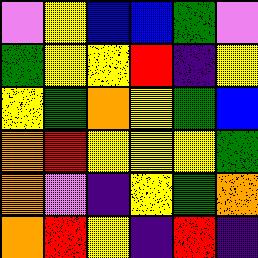[["violet", "yellow", "blue", "blue", "green", "violet"], ["green", "yellow", "yellow", "red", "indigo", "yellow"], ["yellow", "green", "orange", "yellow", "green", "blue"], ["orange", "red", "yellow", "yellow", "yellow", "green"], ["orange", "violet", "indigo", "yellow", "green", "orange"], ["orange", "red", "yellow", "indigo", "red", "indigo"]]